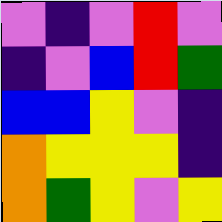[["violet", "indigo", "violet", "red", "violet"], ["indigo", "violet", "blue", "red", "green"], ["blue", "blue", "yellow", "violet", "indigo"], ["orange", "yellow", "yellow", "yellow", "indigo"], ["orange", "green", "yellow", "violet", "yellow"]]